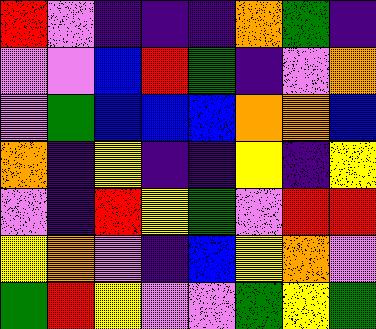[["red", "violet", "indigo", "indigo", "indigo", "orange", "green", "indigo"], ["violet", "violet", "blue", "red", "green", "indigo", "violet", "orange"], ["violet", "green", "blue", "blue", "blue", "orange", "orange", "blue"], ["orange", "indigo", "yellow", "indigo", "indigo", "yellow", "indigo", "yellow"], ["violet", "indigo", "red", "yellow", "green", "violet", "red", "red"], ["yellow", "orange", "violet", "indigo", "blue", "yellow", "orange", "violet"], ["green", "red", "yellow", "violet", "violet", "green", "yellow", "green"]]